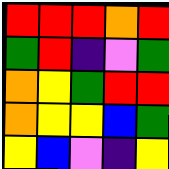[["red", "red", "red", "orange", "red"], ["green", "red", "indigo", "violet", "green"], ["orange", "yellow", "green", "red", "red"], ["orange", "yellow", "yellow", "blue", "green"], ["yellow", "blue", "violet", "indigo", "yellow"]]